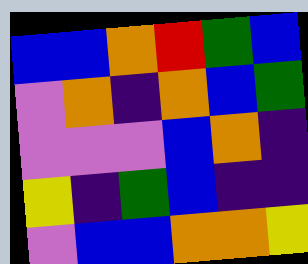[["blue", "blue", "orange", "red", "green", "blue"], ["violet", "orange", "indigo", "orange", "blue", "green"], ["violet", "violet", "violet", "blue", "orange", "indigo"], ["yellow", "indigo", "green", "blue", "indigo", "indigo"], ["violet", "blue", "blue", "orange", "orange", "yellow"]]